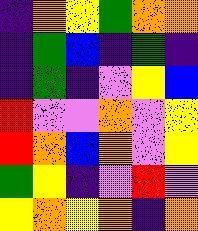[["indigo", "orange", "yellow", "green", "orange", "orange"], ["indigo", "green", "blue", "indigo", "green", "indigo"], ["indigo", "green", "indigo", "violet", "yellow", "blue"], ["red", "violet", "violet", "orange", "violet", "yellow"], ["red", "orange", "blue", "orange", "violet", "yellow"], ["green", "yellow", "indigo", "violet", "red", "violet"], ["yellow", "orange", "yellow", "orange", "indigo", "orange"]]